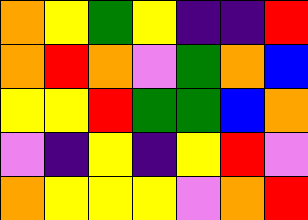[["orange", "yellow", "green", "yellow", "indigo", "indigo", "red"], ["orange", "red", "orange", "violet", "green", "orange", "blue"], ["yellow", "yellow", "red", "green", "green", "blue", "orange"], ["violet", "indigo", "yellow", "indigo", "yellow", "red", "violet"], ["orange", "yellow", "yellow", "yellow", "violet", "orange", "red"]]